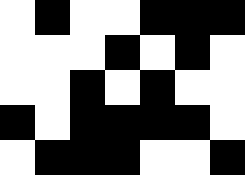[["white", "black", "white", "white", "black", "black", "black"], ["white", "white", "white", "black", "white", "black", "white"], ["white", "white", "black", "white", "black", "white", "white"], ["black", "white", "black", "black", "black", "black", "white"], ["white", "black", "black", "black", "white", "white", "black"]]